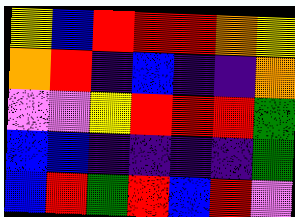[["yellow", "blue", "red", "red", "red", "orange", "yellow"], ["orange", "red", "indigo", "blue", "indigo", "indigo", "orange"], ["violet", "violet", "yellow", "red", "red", "red", "green"], ["blue", "blue", "indigo", "indigo", "indigo", "indigo", "green"], ["blue", "red", "green", "red", "blue", "red", "violet"]]